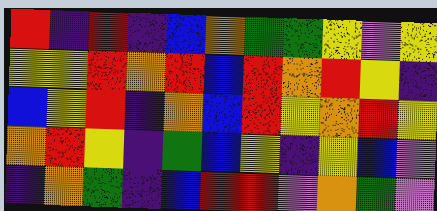[["red", "indigo", "red", "indigo", "blue", "orange", "green", "green", "yellow", "violet", "yellow"], ["yellow", "yellow", "red", "orange", "red", "blue", "red", "orange", "red", "yellow", "indigo"], ["blue", "yellow", "red", "indigo", "orange", "blue", "red", "yellow", "orange", "red", "yellow"], ["orange", "red", "yellow", "indigo", "green", "blue", "yellow", "indigo", "yellow", "blue", "violet"], ["indigo", "orange", "green", "indigo", "blue", "red", "red", "violet", "orange", "green", "violet"]]